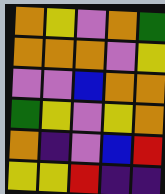[["orange", "yellow", "violet", "orange", "green"], ["orange", "orange", "orange", "violet", "yellow"], ["violet", "violet", "blue", "orange", "orange"], ["green", "yellow", "violet", "yellow", "orange"], ["orange", "indigo", "violet", "blue", "red"], ["yellow", "yellow", "red", "indigo", "indigo"]]